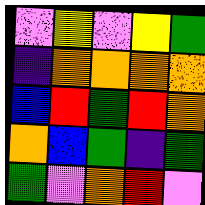[["violet", "yellow", "violet", "yellow", "green"], ["indigo", "orange", "orange", "orange", "orange"], ["blue", "red", "green", "red", "orange"], ["orange", "blue", "green", "indigo", "green"], ["green", "violet", "orange", "red", "violet"]]